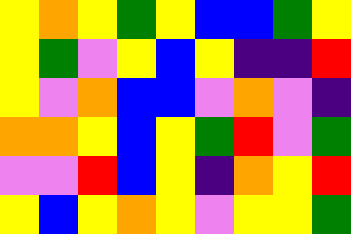[["yellow", "orange", "yellow", "green", "yellow", "blue", "blue", "green", "yellow"], ["yellow", "green", "violet", "yellow", "blue", "yellow", "indigo", "indigo", "red"], ["yellow", "violet", "orange", "blue", "blue", "violet", "orange", "violet", "indigo"], ["orange", "orange", "yellow", "blue", "yellow", "green", "red", "violet", "green"], ["violet", "violet", "red", "blue", "yellow", "indigo", "orange", "yellow", "red"], ["yellow", "blue", "yellow", "orange", "yellow", "violet", "yellow", "yellow", "green"]]